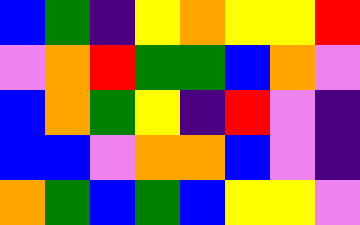[["blue", "green", "indigo", "yellow", "orange", "yellow", "yellow", "red"], ["violet", "orange", "red", "green", "green", "blue", "orange", "violet"], ["blue", "orange", "green", "yellow", "indigo", "red", "violet", "indigo"], ["blue", "blue", "violet", "orange", "orange", "blue", "violet", "indigo"], ["orange", "green", "blue", "green", "blue", "yellow", "yellow", "violet"]]